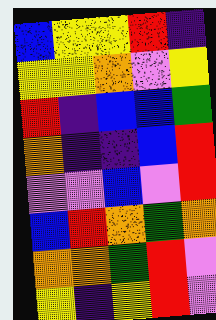[["blue", "yellow", "yellow", "red", "indigo"], ["yellow", "yellow", "orange", "violet", "yellow"], ["red", "indigo", "blue", "blue", "green"], ["orange", "indigo", "indigo", "blue", "red"], ["violet", "violet", "blue", "violet", "red"], ["blue", "red", "orange", "green", "orange"], ["orange", "orange", "green", "red", "violet"], ["yellow", "indigo", "yellow", "red", "violet"]]